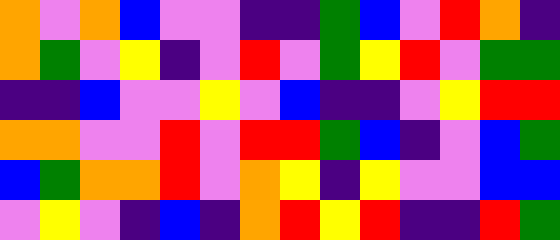[["orange", "violet", "orange", "blue", "violet", "violet", "indigo", "indigo", "green", "blue", "violet", "red", "orange", "indigo"], ["orange", "green", "violet", "yellow", "indigo", "violet", "red", "violet", "green", "yellow", "red", "violet", "green", "green"], ["indigo", "indigo", "blue", "violet", "violet", "yellow", "violet", "blue", "indigo", "indigo", "violet", "yellow", "red", "red"], ["orange", "orange", "violet", "violet", "red", "violet", "red", "red", "green", "blue", "indigo", "violet", "blue", "green"], ["blue", "green", "orange", "orange", "red", "violet", "orange", "yellow", "indigo", "yellow", "violet", "violet", "blue", "blue"], ["violet", "yellow", "violet", "indigo", "blue", "indigo", "orange", "red", "yellow", "red", "indigo", "indigo", "red", "green"]]